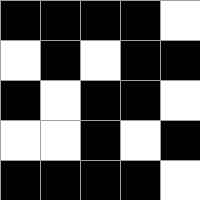[["black", "black", "black", "black", "white"], ["white", "black", "white", "black", "black"], ["black", "white", "black", "black", "white"], ["white", "white", "black", "white", "black"], ["black", "black", "black", "black", "white"]]